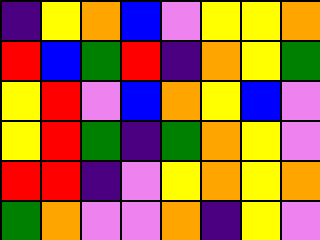[["indigo", "yellow", "orange", "blue", "violet", "yellow", "yellow", "orange"], ["red", "blue", "green", "red", "indigo", "orange", "yellow", "green"], ["yellow", "red", "violet", "blue", "orange", "yellow", "blue", "violet"], ["yellow", "red", "green", "indigo", "green", "orange", "yellow", "violet"], ["red", "red", "indigo", "violet", "yellow", "orange", "yellow", "orange"], ["green", "orange", "violet", "violet", "orange", "indigo", "yellow", "violet"]]